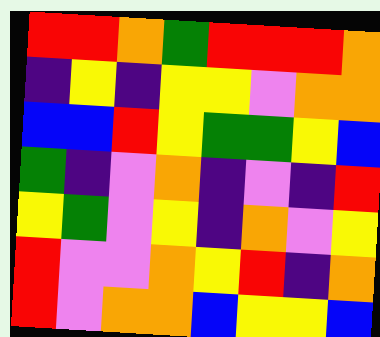[["red", "red", "orange", "green", "red", "red", "red", "orange"], ["indigo", "yellow", "indigo", "yellow", "yellow", "violet", "orange", "orange"], ["blue", "blue", "red", "yellow", "green", "green", "yellow", "blue"], ["green", "indigo", "violet", "orange", "indigo", "violet", "indigo", "red"], ["yellow", "green", "violet", "yellow", "indigo", "orange", "violet", "yellow"], ["red", "violet", "violet", "orange", "yellow", "red", "indigo", "orange"], ["red", "violet", "orange", "orange", "blue", "yellow", "yellow", "blue"]]